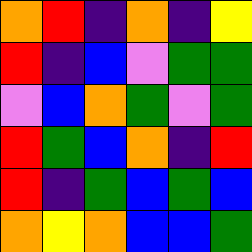[["orange", "red", "indigo", "orange", "indigo", "yellow"], ["red", "indigo", "blue", "violet", "green", "green"], ["violet", "blue", "orange", "green", "violet", "green"], ["red", "green", "blue", "orange", "indigo", "red"], ["red", "indigo", "green", "blue", "green", "blue"], ["orange", "yellow", "orange", "blue", "blue", "green"]]